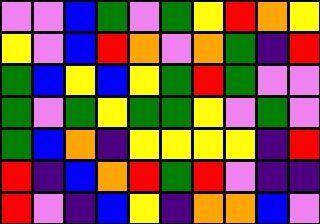[["violet", "violet", "blue", "green", "violet", "green", "yellow", "red", "orange", "yellow"], ["yellow", "violet", "blue", "red", "orange", "violet", "orange", "green", "indigo", "red"], ["green", "blue", "yellow", "blue", "yellow", "green", "red", "green", "violet", "violet"], ["green", "violet", "green", "yellow", "green", "green", "yellow", "violet", "green", "violet"], ["green", "blue", "orange", "indigo", "yellow", "yellow", "yellow", "yellow", "indigo", "red"], ["red", "indigo", "blue", "orange", "red", "green", "red", "violet", "indigo", "indigo"], ["red", "violet", "indigo", "blue", "yellow", "indigo", "orange", "orange", "blue", "violet"]]